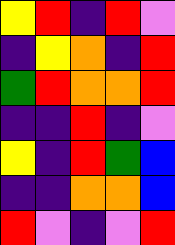[["yellow", "red", "indigo", "red", "violet"], ["indigo", "yellow", "orange", "indigo", "red"], ["green", "red", "orange", "orange", "red"], ["indigo", "indigo", "red", "indigo", "violet"], ["yellow", "indigo", "red", "green", "blue"], ["indigo", "indigo", "orange", "orange", "blue"], ["red", "violet", "indigo", "violet", "red"]]